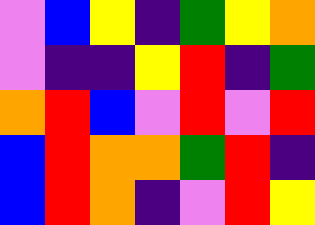[["violet", "blue", "yellow", "indigo", "green", "yellow", "orange"], ["violet", "indigo", "indigo", "yellow", "red", "indigo", "green"], ["orange", "red", "blue", "violet", "red", "violet", "red"], ["blue", "red", "orange", "orange", "green", "red", "indigo"], ["blue", "red", "orange", "indigo", "violet", "red", "yellow"]]